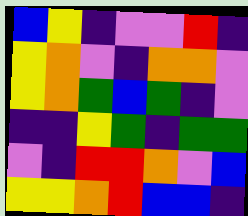[["blue", "yellow", "indigo", "violet", "violet", "red", "indigo"], ["yellow", "orange", "violet", "indigo", "orange", "orange", "violet"], ["yellow", "orange", "green", "blue", "green", "indigo", "violet"], ["indigo", "indigo", "yellow", "green", "indigo", "green", "green"], ["violet", "indigo", "red", "red", "orange", "violet", "blue"], ["yellow", "yellow", "orange", "red", "blue", "blue", "indigo"]]